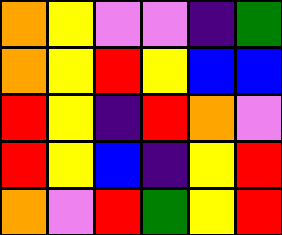[["orange", "yellow", "violet", "violet", "indigo", "green"], ["orange", "yellow", "red", "yellow", "blue", "blue"], ["red", "yellow", "indigo", "red", "orange", "violet"], ["red", "yellow", "blue", "indigo", "yellow", "red"], ["orange", "violet", "red", "green", "yellow", "red"]]